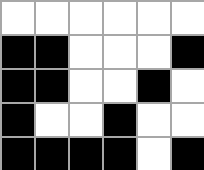[["white", "white", "white", "white", "white", "white"], ["black", "black", "white", "white", "white", "black"], ["black", "black", "white", "white", "black", "white"], ["black", "white", "white", "black", "white", "white"], ["black", "black", "black", "black", "white", "black"]]